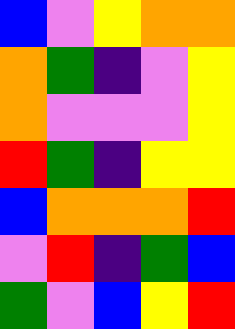[["blue", "violet", "yellow", "orange", "orange"], ["orange", "green", "indigo", "violet", "yellow"], ["orange", "violet", "violet", "violet", "yellow"], ["red", "green", "indigo", "yellow", "yellow"], ["blue", "orange", "orange", "orange", "red"], ["violet", "red", "indigo", "green", "blue"], ["green", "violet", "blue", "yellow", "red"]]